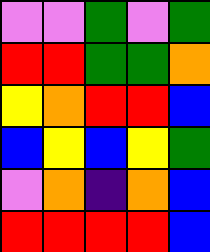[["violet", "violet", "green", "violet", "green"], ["red", "red", "green", "green", "orange"], ["yellow", "orange", "red", "red", "blue"], ["blue", "yellow", "blue", "yellow", "green"], ["violet", "orange", "indigo", "orange", "blue"], ["red", "red", "red", "red", "blue"]]